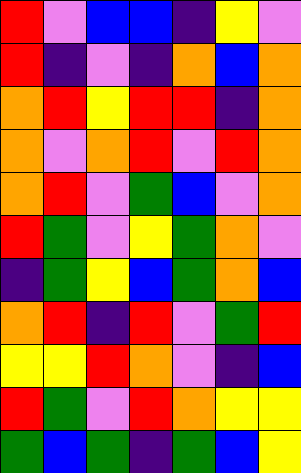[["red", "violet", "blue", "blue", "indigo", "yellow", "violet"], ["red", "indigo", "violet", "indigo", "orange", "blue", "orange"], ["orange", "red", "yellow", "red", "red", "indigo", "orange"], ["orange", "violet", "orange", "red", "violet", "red", "orange"], ["orange", "red", "violet", "green", "blue", "violet", "orange"], ["red", "green", "violet", "yellow", "green", "orange", "violet"], ["indigo", "green", "yellow", "blue", "green", "orange", "blue"], ["orange", "red", "indigo", "red", "violet", "green", "red"], ["yellow", "yellow", "red", "orange", "violet", "indigo", "blue"], ["red", "green", "violet", "red", "orange", "yellow", "yellow"], ["green", "blue", "green", "indigo", "green", "blue", "yellow"]]